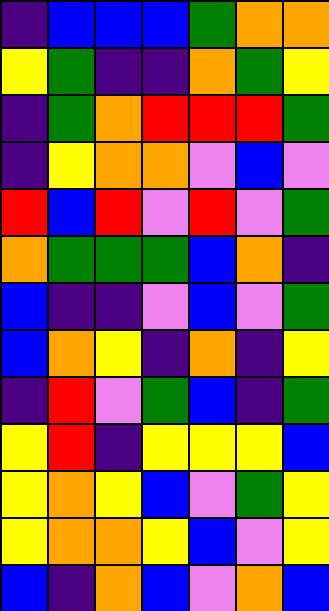[["indigo", "blue", "blue", "blue", "green", "orange", "orange"], ["yellow", "green", "indigo", "indigo", "orange", "green", "yellow"], ["indigo", "green", "orange", "red", "red", "red", "green"], ["indigo", "yellow", "orange", "orange", "violet", "blue", "violet"], ["red", "blue", "red", "violet", "red", "violet", "green"], ["orange", "green", "green", "green", "blue", "orange", "indigo"], ["blue", "indigo", "indigo", "violet", "blue", "violet", "green"], ["blue", "orange", "yellow", "indigo", "orange", "indigo", "yellow"], ["indigo", "red", "violet", "green", "blue", "indigo", "green"], ["yellow", "red", "indigo", "yellow", "yellow", "yellow", "blue"], ["yellow", "orange", "yellow", "blue", "violet", "green", "yellow"], ["yellow", "orange", "orange", "yellow", "blue", "violet", "yellow"], ["blue", "indigo", "orange", "blue", "violet", "orange", "blue"]]